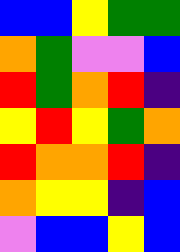[["blue", "blue", "yellow", "green", "green"], ["orange", "green", "violet", "violet", "blue"], ["red", "green", "orange", "red", "indigo"], ["yellow", "red", "yellow", "green", "orange"], ["red", "orange", "orange", "red", "indigo"], ["orange", "yellow", "yellow", "indigo", "blue"], ["violet", "blue", "blue", "yellow", "blue"]]